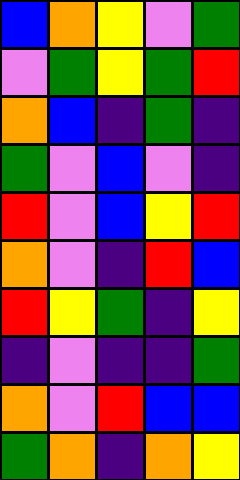[["blue", "orange", "yellow", "violet", "green"], ["violet", "green", "yellow", "green", "red"], ["orange", "blue", "indigo", "green", "indigo"], ["green", "violet", "blue", "violet", "indigo"], ["red", "violet", "blue", "yellow", "red"], ["orange", "violet", "indigo", "red", "blue"], ["red", "yellow", "green", "indigo", "yellow"], ["indigo", "violet", "indigo", "indigo", "green"], ["orange", "violet", "red", "blue", "blue"], ["green", "orange", "indigo", "orange", "yellow"]]